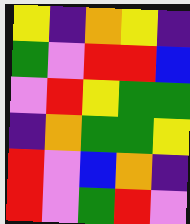[["yellow", "indigo", "orange", "yellow", "indigo"], ["green", "violet", "red", "red", "blue"], ["violet", "red", "yellow", "green", "green"], ["indigo", "orange", "green", "green", "yellow"], ["red", "violet", "blue", "orange", "indigo"], ["red", "violet", "green", "red", "violet"]]